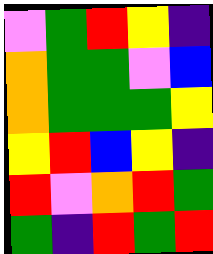[["violet", "green", "red", "yellow", "indigo"], ["orange", "green", "green", "violet", "blue"], ["orange", "green", "green", "green", "yellow"], ["yellow", "red", "blue", "yellow", "indigo"], ["red", "violet", "orange", "red", "green"], ["green", "indigo", "red", "green", "red"]]